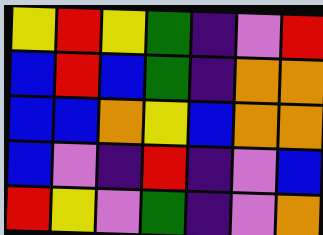[["yellow", "red", "yellow", "green", "indigo", "violet", "red"], ["blue", "red", "blue", "green", "indigo", "orange", "orange"], ["blue", "blue", "orange", "yellow", "blue", "orange", "orange"], ["blue", "violet", "indigo", "red", "indigo", "violet", "blue"], ["red", "yellow", "violet", "green", "indigo", "violet", "orange"]]